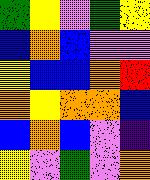[["green", "yellow", "violet", "green", "yellow"], ["blue", "orange", "blue", "violet", "violet"], ["yellow", "blue", "blue", "orange", "red"], ["orange", "yellow", "orange", "orange", "blue"], ["blue", "orange", "blue", "violet", "indigo"], ["yellow", "violet", "green", "violet", "orange"]]